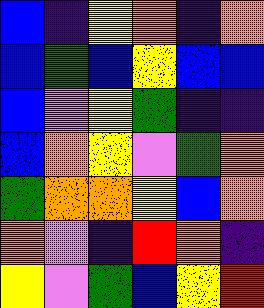[["blue", "indigo", "yellow", "orange", "indigo", "orange"], ["blue", "green", "blue", "yellow", "blue", "blue"], ["blue", "violet", "yellow", "green", "indigo", "indigo"], ["blue", "orange", "yellow", "violet", "green", "orange"], ["green", "orange", "orange", "yellow", "blue", "orange"], ["orange", "violet", "indigo", "red", "orange", "indigo"], ["yellow", "violet", "green", "blue", "yellow", "red"]]